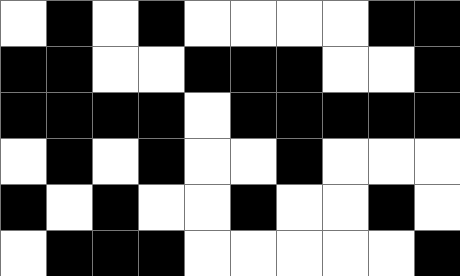[["white", "black", "white", "black", "white", "white", "white", "white", "black", "black"], ["black", "black", "white", "white", "black", "black", "black", "white", "white", "black"], ["black", "black", "black", "black", "white", "black", "black", "black", "black", "black"], ["white", "black", "white", "black", "white", "white", "black", "white", "white", "white"], ["black", "white", "black", "white", "white", "black", "white", "white", "black", "white"], ["white", "black", "black", "black", "white", "white", "white", "white", "white", "black"]]